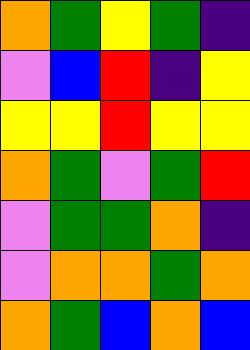[["orange", "green", "yellow", "green", "indigo"], ["violet", "blue", "red", "indigo", "yellow"], ["yellow", "yellow", "red", "yellow", "yellow"], ["orange", "green", "violet", "green", "red"], ["violet", "green", "green", "orange", "indigo"], ["violet", "orange", "orange", "green", "orange"], ["orange", "green", "blue", "orange", "blue"]]